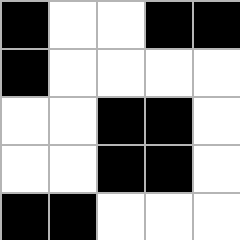[["black", "white", "white", "black", "black"], ["black", "white", "white", "white", "white"], ["white", "white", "black", "black", "white"], ["white", "white", "black", "black", "white"], ["black", "black", "white", "white", "white"]]